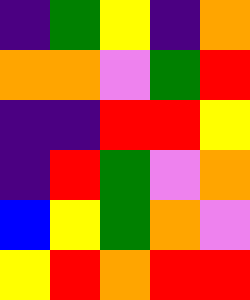[["indigo", "green", "yellow", "indigo", "orange"], ["orange", "orange", "violet", "green", "red"], ["indigo", "indigo", "red", "red", "yellow"], ["indigo", "red", "green", "violet", "orange"], ["blue", "yellow", "green", "orange", "violet"], ["yellow", "red", "orange", "red", "red"]]